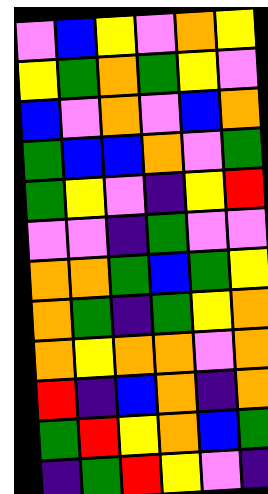[["violet", "blue", "yellow", "violet", "orange", "yellow"], ["yellow", "green", "orange", "green", "yellow", "violet"], ["blue", "violet", "orange", "violet", "blue", "orange"], ["green", "blue", "blue", "orange", "violet", "green"], ["green", "yellow", "violet", "indigo", "yellow", "red"], ["violet", "violet", "indigo", "green", "violet", "violet"], ["orange", "orange", "green", "blue", "green", "yellow"], ["orange", "green", "indigo", "green", "yellow", "orange"], ["orange", "yellow", "orange", "orange", "violet", "orange"], ["red", "indigo", "blue", "orange", "indigo", "orange"], ["green", "red", "yellow", "orange", "blue", "green"], ["indigo", "green", "red", "yellow", "violet", "indigo"]]